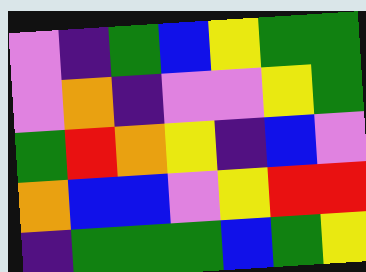[["violet", "indigo", "green", "blue", "yellow", "green", "green"], ["violet", "orange", "indigo", "violet", "violet", "yellow", "green"], ["green", "red", "orange", "yellow", "indigo", "blue", "violet"], ["orange", "blue", "blue", "violet", "yellow", "red", "red"], ["indigo", "green", "green", "green", "blue", "green", "yellow"]]